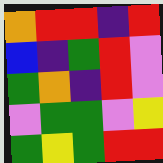[["orange", "red", "red", "indigo", "red"], ["blue", "indigo", "green", "red", "violet"], ["green", "orange", "indigo", "red", "violet"], ["violet", "green", "green", "violet", "yellow"], ["green", "yellow", "green", "red", "red"]]